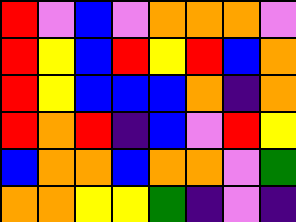[["red", "violet", "blue", "violet", "orange", "orange", "orange", "violet"], ["red", "yellow", "blue", "red", "yellow", "red", "blue", "orange"], ["red", "yellow", "blue", "blue", "blue", "orange", "indigo", "orange"], ["red", "orange", "red", "indigo", "blue", "violet", "red", "yellow"], ["blue", "orange", "orange", "blue", "orange", "orange", "violet", "green"], ["orange", "orange", "yellow", "yellow", "green", "indigo", "violet", "indigo"]]